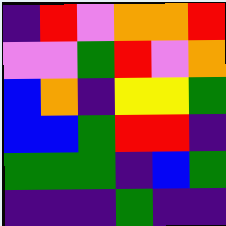[["indigo", "red", "violet", "orange", "orange", "red"], ["violet", "violet", "green", "red", "violet", "orange"], ["blue", "orange", "indigo", "yellow", "yellow", "green"], ["blue", "blue", "green", "red", "red", "indigo"], ["green", "green", "green", "indigo", "blue", "green"], ["indigo", "indigo", "indigo", "green", "indigo", "indigo"]]